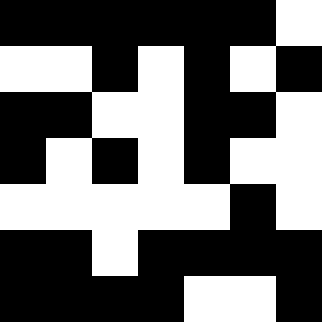[["black", "black", "black", "black", "black", "black", "white"], ["white", "white", "black", "white", "black", "white", "black"], ["black", "black", "white", "white", "black", "black", "white"], ["black", "white", "black", "white", "black", "white", "white"], ["white", "white", "white", "white", "white", "black", "white"], ["black", "black", "white", "black", "black", "black", "black"], ["black", "black", "black", "black", "white", "white", "black"]]